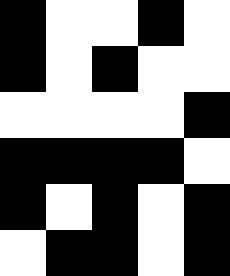[["black", "white", "white", "black", "white"], ["black", "white", "black", "white", "white"], ["white", "white", "white", "white", "black"], ["black", "black", "black", "black", "white"], ["black", "white", "black", "white", "black"], ["white", "black", "black", "white", "black"]]